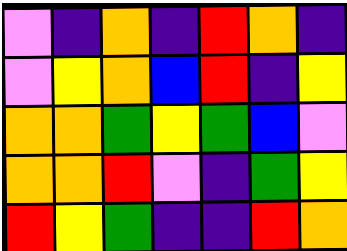[["violet", "indigo", "orange", "indigo", "red", "orange", "indigo"], ["violet", "yellow", "orange", "blue", "red", "indigo", "yellow"], ["orange", "orange", "green", "yellow", "green", "blue", "violet"], ["orange", "orange", "red", "violet", "indigo", "green", "yellow"], ["red", "yellow", "green", "indigo", "indigo", "red", "orange"]]